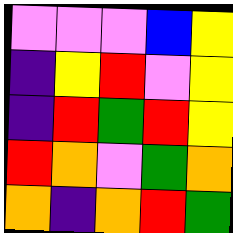[["violet", "violet", "violet", "blue", "yellow"], ["indigo", "yellow", "red", "violet", "yellow"], ["indigo", "red", "green", "red", "yellow"], ["red", "orange", "violet", "green", "orange"], ["orange", "indigo", "orange", "red", "green"]]